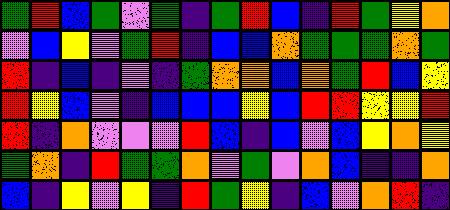[["green", "red", "blue", "green", "violet", "green", "indigo", "green", "red", "blue", "indigo", "red", "green", "yellow", "orange"], ["violet", "blue", "yellow", "violet", "green", "red", "indigo", "blue", "blue", "orange", "green", "green", "green", "orange", "green"], ["red", "indigo", "blue", "indigo", "violet", "indigo", "green", "orange", "orange", "blue", "orange", "green", "red", "blue", "yellow"], ["red", "yellow", "blue", "violet", "indigo", "blue", "blue", "blue", "yellow", "blue", "red", "red", "yellow", "yellow", "red"], ["red", "indigo", "orange", "violet", "violet", "violet", "red", "blue", "indigo", "blue", "violet", "blue", "yellow", "orange", "yellow"], ["green", "orange", "indigo", "red", "green", "green", "orange", "violet", "green", "violet", "orange", "blue", "indigo", "indigo", "orange"], ["blue", "indigo", "yellow", "violet", "yellow", "indigo", "red", "green", "yellow", "indigo", "blue", "violet", "orange", "red", "indigo"]]